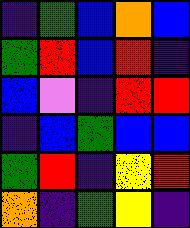[["indigo", "green", "blue", "orange", "blue"], ["green", "red", "blue", "red", "indigo"], ["blue", "violet", "indigo", "red", "red"], ["indigo", "blue", "green", "blue", "blue"], ["green", "red", "indigo", "yellow", "red"], ["orange", "indigo", "green", "yellow", "indigo"]]